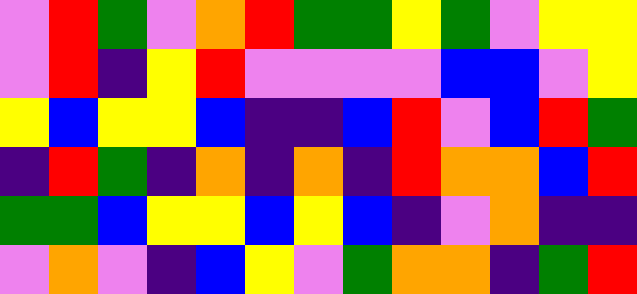[["violet", "red", "green", "violet", "orange", "red", "green", "green", "yellow", "green", "violet", "yellow", "yellow"], ["violet", "red", "indigo", "yellow", "red", "violet", "violet", "violet", "violet", "blue", "blue", "violet", "yellow"], ["yellow", "blue", "yellow", "yellow", "blue", "indigo", "indigo", "blue", "red", "violet", "blue", "red", "green"], ["indigo", "red", "green", "indigo", "orange", "indigo", "orange", "indigo", "red", "orange", "orange", "blue", "red"], ["green", "green", "blue", "yellow", "yellow", "blue", "yellow", "blue", "indigo", "violet", "orange", "indigo", "indigo"], ["violet", "orange", "violet", "indigo", "blue", "yellow", "violet", "green", "orange", "orange", "indigo", "green", "red"]]